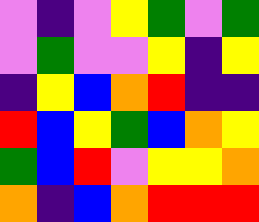[["violet", "indigo", "violet", "yellow", "green", "violet", "green"], ["violet", "green", "violet", "violet", "yellow", "indigo", "yellow"], ["indigo", "yellow", "blue", "orange", "red", "indigo", "indigo"], ["red", "blue", "yellow", "green", "blue", "orange", "yellow"], ["green", "blue", "red", "violet", "yellow", "yellow", "orange"], ["orange", "indigo", "blue", "orange", "red", "red", "red"]]